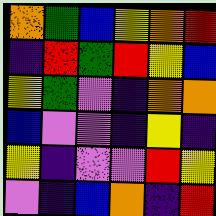[["orange", "green", "blue", "yellow", "orange", "red"], ["indigo", "red", "green", "red", "yellow", "blue"], ["yellow", "green", "violet", "indigo", "orange", "orange"], ["blue", "violet", "violet", "indigo", "yellow", "indigo"], ["yellow", "indigo", "violet", "violet", "red", "yellow"], ["violet", "indigo", "blue", "orange", "indigo", "red"]]